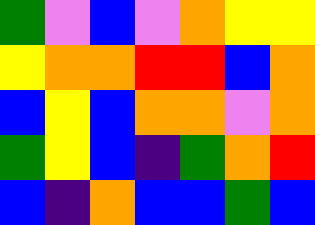[["green", "violet", "blue", "violet", "orange", "yellow", "yellow"], ["yellow", "orange", "orange", "red", "red", "blue", "orange"], ["blue", "yellow", "blue", "orange", "orange", "violet", "orange"], ["green", "yellow", "blue", "indigo", "green", "orange", "red"], ["blue", "indigo", "orange", "blue", "blue", "green", "blue"]]